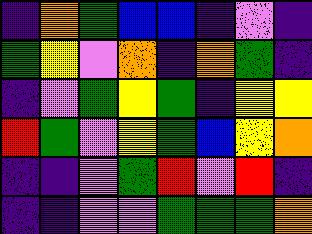[["indigo", "orange", "green", "blue", "blue", "indigo", "violet", "indigo"], ["green", "yellow", "violet", "orange", "indigo", "orange", "green", "indigo"], ["indigo", "violet", "green", "yellow", "green", "indigo", "yellow", "yellow"], ["red", "green", "violet", "yellow", "green", "blue", "yellow", "orange"], ["indigo", "indigo", "violet", "green", "red", "violet", "red", "indigo"], ["indigo", "indigo", "violet", "violet", "green", "green", "green", "orange"]]